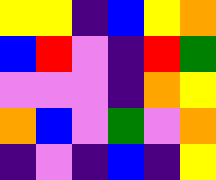[["yellow", "yellow", "indigo", "blue", "yellow", "orange"], ["blue", "red", "violet", "indigo", "red", "green"], ["violet", "violet", "violet", "indigo", "orange", "yellow"], ["orange", "blue", "violet", "green", "violet", "orange"], ["indigo", "violet", "indigo", "blue", "indigo", "yellow"]]